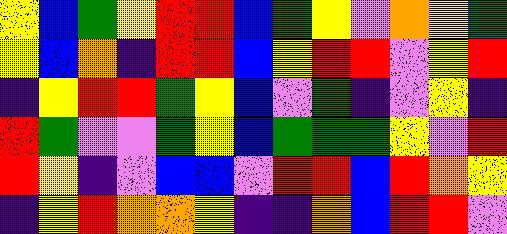[["yellow", "blue", "green", "yellow", "red", "red", "blue", "green", "yellow", "violet", "orange", "yellow", "green"], ["yellow", "blue", "orange", "indigo", "red", "red", "blue", "yellow", "red", "red", "violet", "yellow", "red"], ["indigo", "yellow", "red", "red", "green", "yellow", "blue", "violet", "green", "indigo", "violet", "yellow", "indigo"], ["red", "green", "violet", "violet", "green", "yellow", "blue", "green", "green", "green", "yellow", "violet", "red"], ["red", "yellow", "indigo", "violet", "blue", "blue", "violet", "red", "red", "blue", "red", "orange", "yellow"], ["indigo", "yellow", "red", "orange", "orange", "yellow", "indigo", "indigo", "orange", "blue", "red", "red", "violet"]]